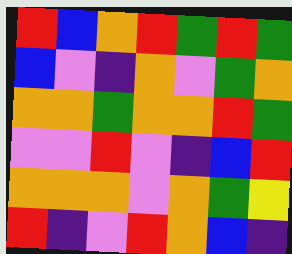[["red", "blue", "orange", "red", "green", "red", "green"], ["blue", "violet", "indigo", "orange", "violet", "green", "orange"], ["orange", "orange", "green", "orange", "orange", "red", "green"], ["violet", "violet", "red", "violet", "indigo", "blue", "red"], ["orange", "orange", "orange", "violet", "orange", "green", "yellow"], ["red", "indigo", "violet", "red", "orange", "blue", "indigo"]]